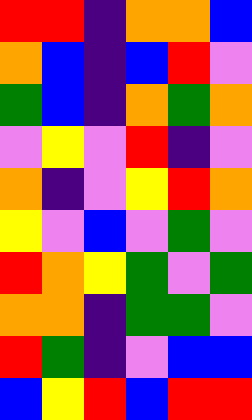[["red", "red", "indigo", "orange", "orange", "blue"], ["orange", "blue", "indigo", "blue", "red", "violet"], ["green", "blue", "indigo", "orange", "green", "orange"], ["violet", "yellow", "violet", "red", "indigo", "violet"], ["orange", "indigo", "violet", "yellow", "red", "orange"], ["yellow", "violet", "blue", "violet", "green", "violet"], ["red", "orange", "yellow", "green", "violet", "green"], ["orange", "orange", "indigo", "green", "green", "violet"], ["red", "green", "indigo", "violet", "blue", "blue"], ["blue", "yellow", "red", "blue", "red", "red"]]